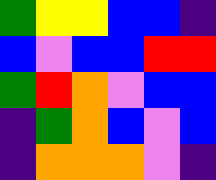[["green", "yellow", "yellow", "blue", "blue", "indigo"], ["blue", "violet", "blue", "blue", "red", "red"], ["green", "red", "orange", "violet", "blue", "blue"], ["indigo", "green", "orange", "blue", "violet", "blue"], ["indigo", "orange", "orange", "orange", "violet", "indigo"]]